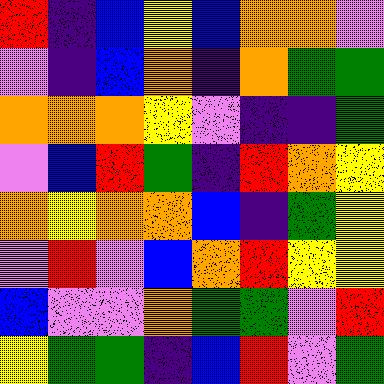[["red", "indigo", "blue", "yellow", "blue", "orange", "orange", "violet"], ["violet", "indigo", "blue", "orange", "indigo", "orange", "green", "green"], ["orange", "orange", "orange", "yellow", "violet", "indigo", "indigo", "green"], ["violet", "blue", "red", "green", "indigo", "red", "orange", "yellow"], ["orange", "yellow", "orange", "orange", "blue", "indigo", "green", "yellow"], ["violet", "red", "violet", "blue", "orange", "red", "yellow", "yellow"], ["blue", "violet", "violet", "orange", "green", "green", "violet", "red"], ["yellow", "green", "green", "indigo", "blue", "red", "violet", "green"]]